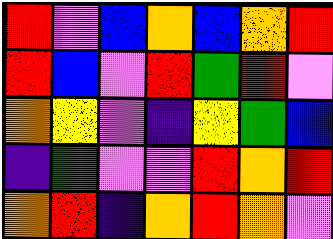[["red", "violet", "blue", "orange", "blue", "orange", "red"], ["red", "blue", "violet", "red", "green", "red", "violet"], ["orange", "yellow", "violet", "indigo", "yellow", "green", "blue"], ["indigo", "green", "violet", "violet", "red", "orange", "red"], ["orange", "red", "indigo", "orange", "red", "orange", "violet"]]